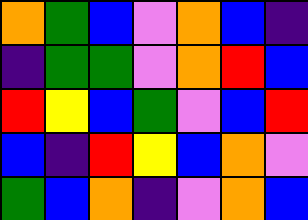[["orange", "green", "blue", "violet", "orange", "blue", "indigo"], ["indigo", "green", "green", "violet", "orange", "red", "blue"], ["red", "yellow", "blue", "green", "violet", "blue", "red"], ["blue", "indigo", "red", "yellow", "blue", "orange", "violet"], ["green", "blue", "orange", "indigo", "violet", "orange", "blue"]]